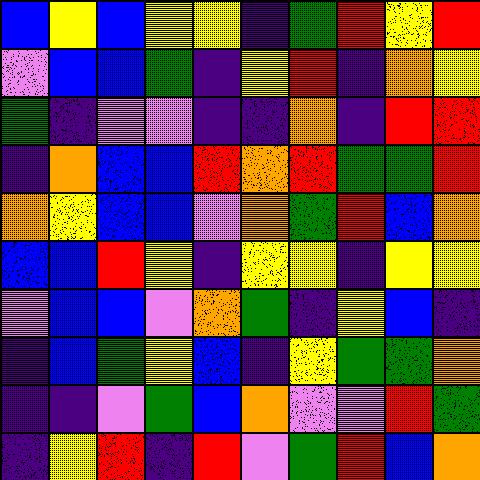[["blue", "yellow", "blue", "yellow", "yellow", "indigo", "green", "red", "yellow", "red"], ["violet", "blue", "blue", "green", "indigo", "yellow", "red", "indigo", "orange", "yellow"], ["green", "indigo", "violet", "violet", "indigo", "indigo", "orange", "indigo", "red", "red"], ["indigo", "orange", "blue", "blue", "red", "orange", "red", "green", "green", "red"], ["orange", "yellow", "blue", "blue", "violet", "orange", "green", "red", "blue", "orange"], ["blue", "blue", "red", "yellow", "indigo", "yellow", "yellow", "indigo", "yellow", "yellow"], ["violet", "blue", "blue", "violet", "orange", "green", "indigo", "yellow", "blue", "indigo"], ["indigo", "blue", "green", "yellow", "blue", "indigo", "yellow", "green", "green", "orange"], ["indigo", "indigo", "violet", "green", "blue", "orange", "violet", "violet", "red", "green"], ["indigo", "yellow", "red", "indigo", "red", "violet", "green", "red", "blue", "orange"]]